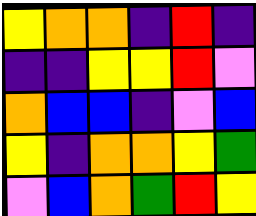[["yellow", "orange", "orange", "indigo", "red", "indigo"], ["indigo", "indigo", "yellow", "yellow", "red", "violet"], ["orange", "blue", "blue", "indigo", "violet", "blue"], ["yellow", "indigo", "orange", "orange", "yellow", "green"], ["violet", "blue", "orange", "green", "red", "yellow"]]